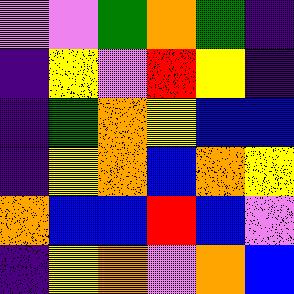[["violet", "violet", "green", "orange", "green", "indigo"], ["indigo", "yellow", "violet", "red", "yellow", "indigo"], ["indigo", "green", "orange", "yellow", "blue", "blue"], ["indigo", "yellow", "orange", "blue", "orange", "yellow"], ["orange", "blue", "blue", "red", "blue", "violet"], ["indigo", "yellow", "orange", "violet", "orange", "blue"]]